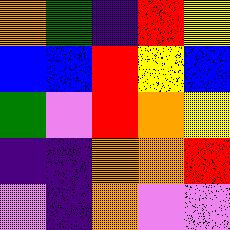[["orange", "green", "indigo", "red", "yellow"], ["blue", "blue", "red", "yellow", "blue"], ["green", "violet", "red", "orange", "yellow"], ["indigo", "indigo", "orange", "orange", "red"], ["violet", "indigo", "orange", "violet", "violet"]]